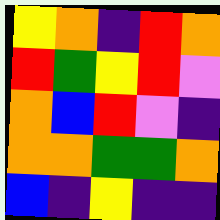[["yellow", "orange", "indigo", "red", "orange"], ["red", "green", "yellow", "red", "violet"], ["orange", "blue", "red", "violet", "indigo"], ["orange", "orange", "green", "green", "orange"], ["blue", "indigo", "yellow", "indigo", "indigo"]]